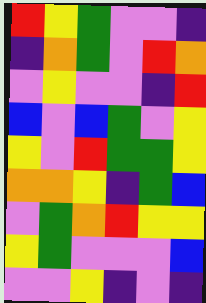[["red", "yellow", "green", "violet", "violet", "indigo"], ["indigo", "orange", "green", "violet", "red", "orange"], ["violet", "yellow", "violet", "violet", "indigo", "red"], ["blue", "violet", "blue", "green", "violet", "yellow"], ["yellow", "violet", "red", "green", "green", "yellow"], ["orange", "orange", "yellow", "indigo", "green", "blue"], ["violet", "green", "orange", "red", "yellow", "yellow"], ["yellow", "green", "violet", "violet", "violet", "blue"], ["violet", "violet", "yellow", "indigo", "violet", "indigo"]]